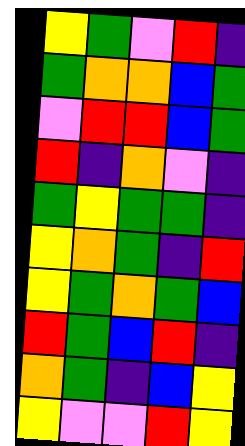[["yellow", "green", "violet", "red", "indigo"], ["green", "orange", "orange", "blue", "green"], ["violet", "red", "red", "blue", "green"], ["red", "indigo", "orange", "violet", "indigo"], ["green", "yellow", "green", "green", "indigo"], ["yellow", "orange", "green", "indigo", "red"], ["yellow", "green", "orange", "green", "blue"], ["red", "green", "blue", "red", "indigo"], ["orange", "green", "indigo", "blue", "yellow"], ["yellow", "violet", "violet", "red", "yellow"]]